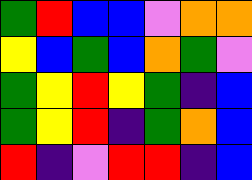[["green", "red", "blue", "blue", "violet", "orange", "orange"], ["yellow", "blue", "green", "blue", "orange", "green", "violet"], ["green", "yellow", "red", "yellow", "green", "indigo", "blue"], ["green", "yellow", "red", "indigo", "green", "orange", "blue"], ["red", "indigo", "violet", "red", "red", "indigo", "blue"]]